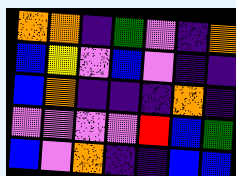[["orange", "orange", "indigo", "green", "violet", "indigo", "orange"], ["blue", "yellow", "violet", "blue", "violet", "indigo", "indigo"], ["blue", "orange", "indigo", "indigo", "indigo", "orange", "indigo"], ["violet", "violet", "violet", "violet", "red", "blue", "green"], ["blue", "violet", "orange", "indigo", "indigo", "blue", "blue"]]